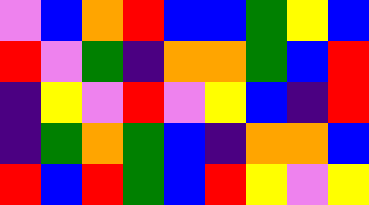[["violet", "blue", "orange", "red", "blue", "blue", "green", "yellow", "blue"], ["red", "violet", "green", "indigo", "orange", "orange", "green", "blue", "red"], ["indigo", "yellow", "violet", "red", "violet", "yellow", "blue", "indigo", "red"], ["indigo", "green", "orange", "green", "blue", "indigo", "orange", "orange", "blue"], ["red", "blue", "red", "green", "blue", "red", "yellow", "violet", "yellow"]]